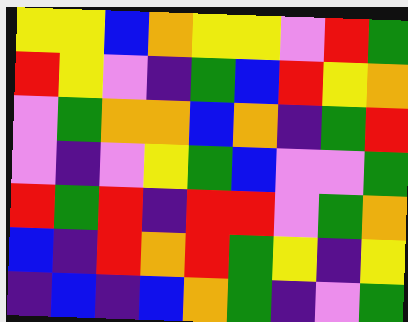[["yellow", "yellow", "blue", "orange", "yellow", "yellow", "violet", "red", "green"], ["red", "yellow", "violet", "indigo", "green", "blue", "red", "yellow", "orange"], ["violet", "green", "orange", "orange", "blue", "orange", "indigo", "green", "red"], ["violet", "indigo", "violet", "yellow", "green", "blue", "violet", "violet", "green"], ["red", "green", "red", "indigo", "red", "red", "violet", "green", "orange"], ["blue", "indigo", "red", "orange", "red", "green", "yellow", "indigo", "yellow"], ["indigo", "blue", "indigo", "blue", "orange", "green", "indigo", "violet", "green"]]